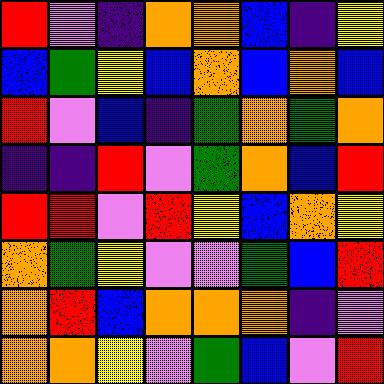[["red", "violet", "indigo", "orange", "orange", "blue", "indigo", "yellow"], ["blue", "green", "yellow", "blue", "orange", "blue", "orange", "blue"], ["red", "violet", "blue", "indigo", "green", "orange", "green", "orange"], ["indigo", "indigo", "red", "violet", "green", "orange", "blue", "red"], ["red", "red", "violet", "red", "yellow", "blue", "orange", "yellow"], ["orange", "green", "yellow", "violet", "violet", "green", "blue", "red"], ["orange", "red", "blue", "orange", "orange", "orange", "indigo", "violet"], ["orange", "orange", "yellow", "violet", "green", "blue", "violet", "red"]]